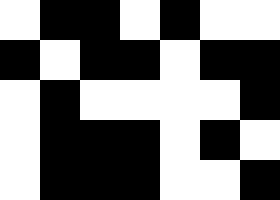[["white", "black", "black", "white", "black", "white", "white"], ["black", "white", "black", "black", "white", "black", "black"], ["white", "black", "white", "white", "white", "white", "black"], ["white", "black", "black", "black", "white", "black", "white"], ["white", "black", "black", "black", "white", "white", "black"]]